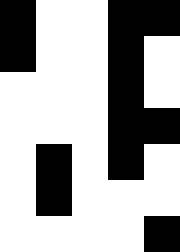[["black", "white", "white", "black", "black"], ["black", "white", "white", "black", "white"], ["white", "white", "white", "black", "white"], ["white", "white", "white", "black", "black"], ["white", "black", "white", "black", "white"], ["white", "black", "white", "white", "white"], ["white", "white", "white", "white", "black"]]